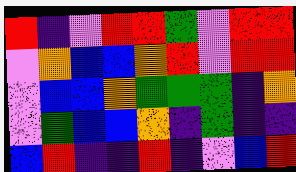[["red", "indigo", "violet", "red", "red", "green", "violet", "red", "red"], ["violet", "orange", "blue", "blue", "orange", "red", "violet", "red", "red"], ["violet", "blue", "blue", "orange", "green", "green", "green", "indigo", "orange"], ["violet", "green", "blue", "blue", "orange", "indigo", "green", "indigo", "indigo"], ["blue", "red", "indigo", "indigo", "red", "indigo", "violet", "blue", "red"]]